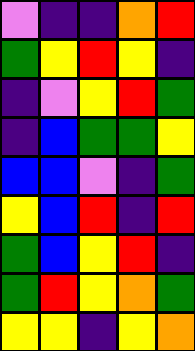[["violet", "indigo", "indigo", "orange", "red"], ["green", "yellow", "red", "yellow", "indigo"], ["indigo", "violet", "yellow", "red", "green"], ["indigo", "blue", "green", "green", "yellow"], ["blue", "blue", "violet", "indigo", "green"], ["yellow", "blue", "red", "indigo", "red"], ["green", "blue", "yellow", "red", "indigo"], ["green", "red", "yellow", "orange", "green"], ["yellow", "yellow", "indigo", "yellow", "orange"]]